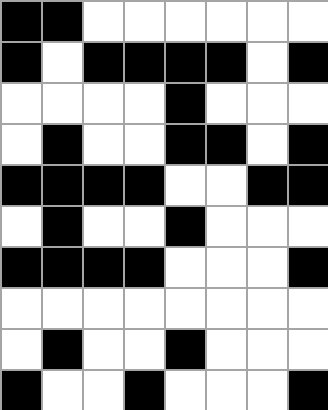[["black", "black", "white", "white", "white", "white", "white", "white"], ["black", "white", "black", "black", "black", "black", "white", "black"], ["white", "white", "white", "white", "black", "white", "white", "white"], ["white", "black", "white", "white", "black", "black", "white", "black"], ["black", "black", "black", "black", "white", "white", "black", "black"], ["white", "black", "white", "white", "black", "white", "white", "white"], ["black", "black", "black", "black", "white", "white", "white", "black"], ["white", "white", "white", "white", "white", "white", "white", "white"], ["white", "black", "white", "white", "black", "white", "white", "white"], ["black", "white", "white", "black", "white", "white", "white", "black"]]